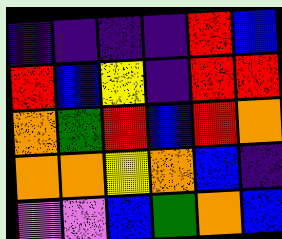[["indigo", "indigo", "indigo", "indigo", "red", "blue"], ["red", "blue", "yellow", "indigo", "red", "red"], ["orange", "green", "red", "blue", "red", "orange"], ["orange", "orange", "yellow", "orange", "blue", "indigo"], ["violet", "violet", "blue", "green", "orange", "blue"]]